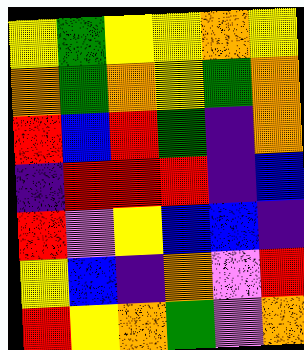[["yellow", "green", "yellow", "yellow", "orange", "yellow"], ["orange", "green", "orange", "yellow", "green", "orange"], ["red", "blue", "red", "green", "indigo", "orange"], ["indigo", "red", "red", "red", "indigo", "blue"], ["red", "violet", "yellow", "blue", "blue", "indigo"], ["yellow", "blue", "indigo", "orange", "violet", "red"], ["red", "yellow", "orange", "green", "violet", "orange"]]